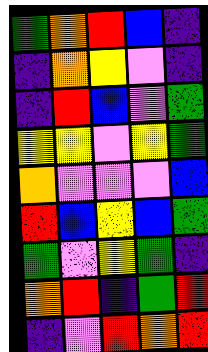[["green", "orange", "red", "blue", "indigo"], ["indigo", "orange", "yellow", "violet", "indigo"], ["indigo", "red", "blue", "violet", "green"], ["yellow", "yellow", "violet", "yellow", "green"], ["orange", "violet", "violet", "violet", "blue"], ["red", "blue", "yellow", "blue", "green"], ["green", "violet", "yellow", "green", "indigo"], ["orange", "red", "indigo", "green", "red"], ["indigo", "violet", "red", "orange", "red"]]